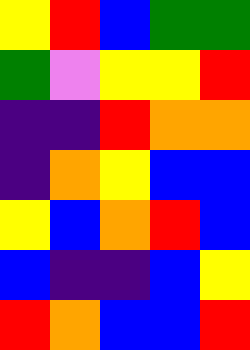[["yellow", "red", "blue", "green", "green"], ["green", "violet", "yellow", "yellow", "red"], ["indigo", "indigo", "red", "orange", "orange"], ["indigo", "orange", "yellow", "blue", "blue"], ["yellow", "blue", "orange", "red", "blue"], ["blue", "indigo", "indigo", "blue", "yellow"], ["red", "orange", "blue", "blue", "red"]]